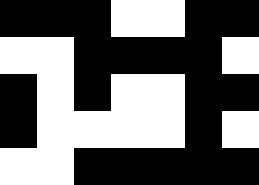[["black", "black", "black", "white", "white", "black", "black"], ["white", "white", "black", "black", "black", "black", "white"], ["black", "white", "black", "white", "white", "black", "black"], ["black", "white", "white", "white", "white", "black", "white"], ["white", "white", "black", "black", "black", "black", "black"]]